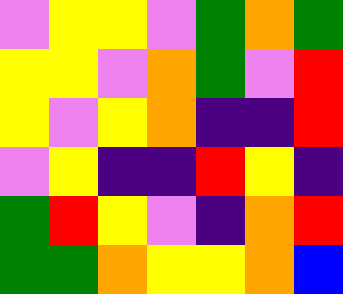[["violet", "yellow", "yellow", "violet", "green", "orange", "green"], ["yellow", "yellow", "violet", "orange", "green", "violet", "red"], ["yellow", "violet", "yellow", "orange", "indigo", "indigo", "red"], ["violet", "yellow", "indigo", "indigo", "red", "yellow", "indigo"], ["green", "red", "yellow", "violet", "indigo", "orange", "red"], ["green", "green", "orange", "yellow", "yellow", "orange", "blue"]]